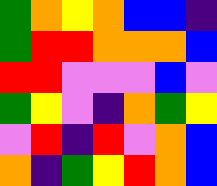[["green", "orange", "yellow", "orange", "blue", "blue", "indigo"], ["green", "red", "red", "orange", "orange", "orange", "blue"], ["red", "red", "violet", "violet", "violet", "blue", "violet"], ["green", "yellow", "violet", "indigo", "orange", "green", "yellow"], ["violet", "red", "indigo", "red", "violet", "orange", "blue"], ["orange", "indigo", "green", "yellow", "red", "orange", "blue"]]